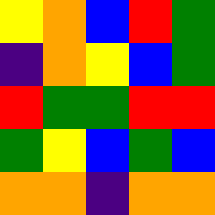[["yellow", "orange", "blue", "red", "green"], ["indigo", "orange", "yellow", "blue", "green"], ["red", "green", "green", "red", "red"], ["green", "yellow", "blue", "green", "blue"], ["orange", "orange", "indigo", "orange", "orange"]]